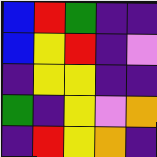[["blue", "red", "green", "indigo", "indigo"], ["blue", "yellow", "red", "indigo", "violet"], ["indigo", "yellow", "yellow", "indigo", "indigo"], ["green", "indigo", "yellow", "violet", "orange"], ["indigo", "red", "yellow", "orange", "indigo"]]